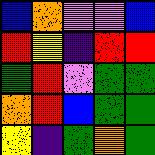[["blue", "orange", "violet", "violet", "blue"], ["red", "yellow", "indigo", "red", "red"], ["green", "red", "violet", "green", "green"], ["orange", "red", "blue", "green", "green"], ["yellow", "indigo", "green", "orange", "green"]]